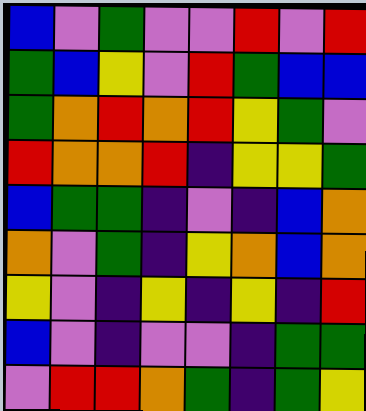[["blue", "violet", "green", "violet", "violet", "red", "violet", "red"], ["green", "blue", "yellow", "violet", "red", "green", "blue", "blue"], ["green", "orange", "red", "orange", "red", "yellow", "green", "violet"], ["red", "orange", "orange", "red", "indigo", "yellow", "yellow", "green"], ["blue", "green", "green", "indigo", "violet", "indigo", "blue", "orange"], ["orange", "violet", "green", "indigo", "yellow", "orange", "blue", "orange"], ["yellow", "violet", "indigo", "yellow", "indigo", "yellow", "indigo", "red"], ["blue", "violet", "indigo", "violet", "violet", "indigo", "green", "green"], ["violet", "red", "red", "orange", "green", "indigo", "green", "yellow"]]